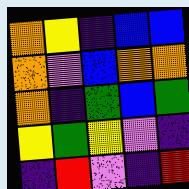[["orange", "yellow", "indigo", "blue", "blue"], ["orange", "violet", "blue", "orange", "orange"], ["orange", "indigo", "green", "blue", "green"], ["yellow", "green", "yellow", "violet", "indigo"], ["indigo", "red", "violet", "indigo", "red"]]